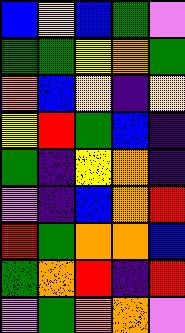[["blue", "yellow", "blue", "green", "violet"], ["green", "green", "yellow", "orange", "green"], ["orange", "blue", "yellow", "indigo", "yellow"], ["yellow", "red", "green", "blue", "indigo"], ["green", "indigo", "yellow", "orange", "indigo"], ["violet", "indigo", "blue", "orange", "red"], ["red", "green", "orange", "orange", "blue"], ["green", "orange", "red", "indigo", "red"], ["violet", "green", "orange", "orange", "violet"]]